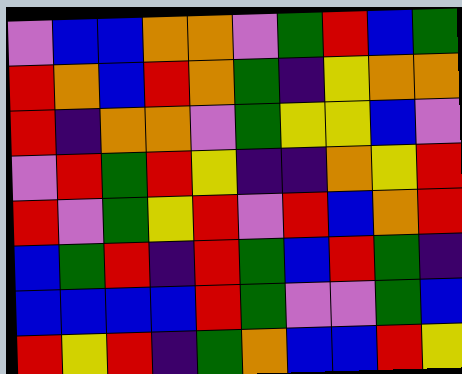[["violet", "blue", "blue", "orange", "orange", "violet", "green", "red", "blue", "green"], ["red", "orange", "blue", "red", "orange", "green", "indigo", "yellow", "orange", "orange"], ["red", "indigo", "orange", "orange", "violet", "green", "yellow", "yellow", "blue", "violet"], ["violet", "red", "green", "red", "yellow", "indigo", "indigo", "orange", "yellow", "red"], ["red", "violet", "green", "yellow", "red", "violet", "red", "blue", "orange", "red"], ["blue", "green", "red", "indigo", "red", "green", "blue", "red", "green", "indigo"], ["blue", "blue", "blue", "blue", "red", "green", "violet", "violet", "green", "blue"], ["red", "yellow", "red", "indigo", "green", "orange", "blue", "blue", "red", "yellow"]]